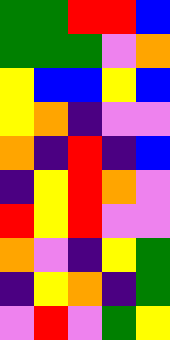[["green", "green", "red", "red", "blue"], ["green", "green", "green", "violet", "orange"], ["yellow", "blue", "blue", "yellow", "blue"], ["yellow", "orange", "indigo", "violet", "violet"], ["orange", "indigo", "red", "indigo", "blue"], ["indigo", "yellow", "red", "orange", "violet"], ["red", "yellow", "red", "violet", "violet"], ["orange", "violet", "indigo", "yellow", "green"], ["indigo", "yellow", "orange", "indigo", "green"], ["violet", "red", "violet", "green", "yellow"]]